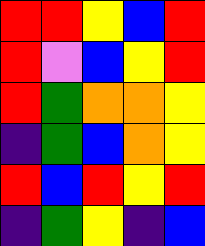[["red", "red", "yellow", "blue", "red"], ["red", "violet", "blue", "yellow", "red"], ["red", "green", "orange", "orange", "yellow"], ["indigo", "green", "blue", "orange", "yellow"], ["red", "blue", "red", "yellow", "red"], ["indigo", "green", "yellow", "indigo", "blue"]]